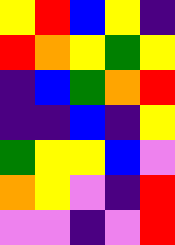[["yellow", "red", "blue", "yellow", "indigo"], ["red", "orange", "yellow", "green", "yellow"], ["indigo", "blue", "green", "orange", "red"], ["indigo", "indigo", "blue", "indigo", "yellow"], ["green", "yellow", "yellow", "blue", "violet"], ["orange", "yellow", "violet", "indigo", "red"], ["violet", "violet", "indigo", "violet", "red"]]